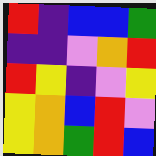[["red", "indigo", "blue", "blue", "green"], ["indigo", "indigo", "violet", "orange", "red"], ["red", "yellow", "indigo", "violet", "yellow"], ["yellow", "orange", "blue", "red", "violet"], ["yellow", "orange", "green", "red", "blue"]]